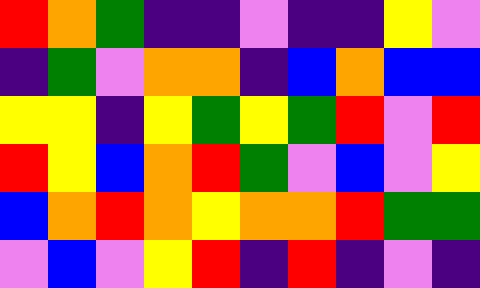[["red", "orange", "green", "indigo", "indigo", "violet", "indigo", "indigo", "yellow", "violet"], ["indigo", "green", "violet", "orange", "orange", "indigo", "blue", "orange", "blue", "blue"], ["yellow", "yellow", "indigo", "yellow", "green", "yellow", "green", "red", "violet", "red"], ["red", "yellow", "blue", "orange", "red", "green", "violet", "blue", "violet", "yellow"], ["blue", "orange", "red", "orange", "yellow", "orange", "orange", "red", "green", "green"], ["violet", "blue", "violet", "yellow", "red", "indigo", "red", "indigo", "violet", "indigo"]]